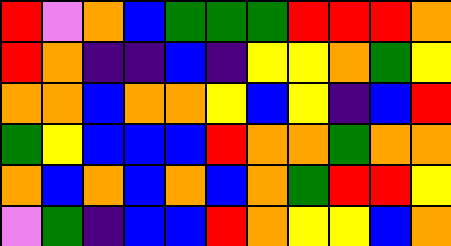[["red", "violet", "orange", "blue", "green", "green", "green", "red", "red", "red", "orange"], ["red", "orange", "indigo", "indigo", "blue", "indigo", "yellow", "yellow", "orange", "green", "yellow"], ["orange", "orange", "blue", "orange", "orange", "yellow", "blue", "yellow", "indigo", "blue", "red"], ["green", "yellow", "blue", "blue", "blue", "red", "orange", "orange", "green", "orange", "orange"], ["orange", "blue", "orange", "blue", "orange", "blue", "orange", "green", "red", "red", "yellow"], ["violet", "green", "indigo", "blue", "blue", "red", "orange", "yellow", "yellow", "blue", "orange"]]